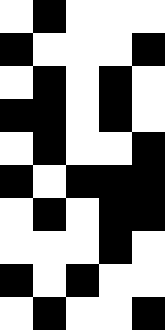[["white", "black", "white", "white", "white"], ["black", "white", "white", "white", "black"], ["white", "black", "white", "black", "white"], ["black", "black", "white", "black", "white"], ["white", "black", "white", "white", "black"], ["black", "white", "black", "black", "black"], ["white", "black", "white", "black", "black"], ["white", "white", "white", "black", "white"], ["black", "white", "black", "white", "white"], ["white", "black", "white", "white", "black"]]